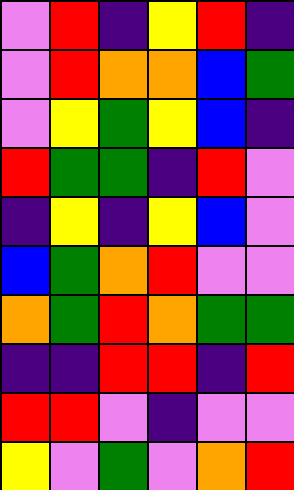[["violet", "red", "indigo", "yellow", "red", "indigo"], ["violet", "red", "orange", "orange", "blue", "green"], ["violet", "yellow", "green", "yellow", "blue", "indigo"], ["red", "green", "green", "indigo", "red", "violet"], ["indigo", "yellow", "indigo", "yellow", "blue", "violet"], ["blue", "green", "orange", "red", "violet", "violet"], ["orange", "green", "red", "orange", "green", "green"], ["indigo", "indigo", "red", "red", "indigo", "red"], ["red", "red", "violet", "indigo", "violet", "violet"], ["yellow", "violet", "green", "violet", "orange", "red"]]